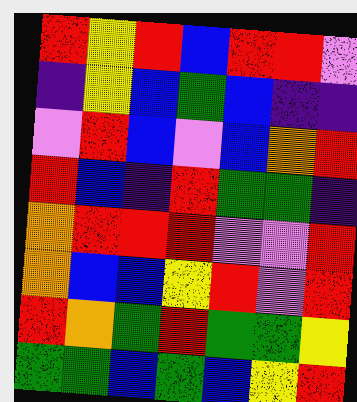[["red", "yellow", "red", "blue", "red", "red", "violet"], ["indigo", "yellow", "blue", "green", "blue", "indigo", "indigo"], ["violet", "red", "blue", "violet", "blue", "orange", "red"], ["red", "blue", "indigo", "red", "green", "green", "indigo"], ["orange", "red", "red", "red", "violet", "violet", "red"], ["orange", "blue", "blue", "yellow", "red", "violet", "red"], ["red", "orange", "green", "red", "green", "green", "yellow"], ["green", "green", "blue", "green", "blue", "yellow", "red"]]